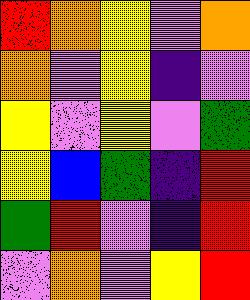[["red", "orange", "yellow", "violet", "orange"], ["orange", "violet", "yellow", "indigo", "violet"], ["yellow", "violet", "yellow", "violet", "green"], ["yellow", "blue", "green", "indigo", "red"], ["green", "red", "violet", "indigo", "red"], ["violet", "orange", "violet", "yellow", "red"]]